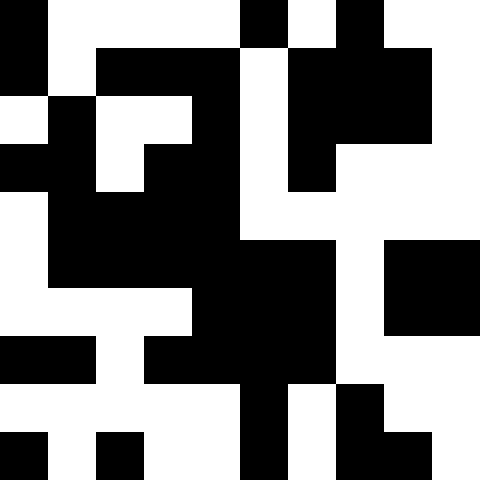[["black", "white", "white", "white", "white", "black", "white", "black", "white", "white"], ["black", "white", "black", "black", "black", "white", "black", "black", "black", "white"], ["white", "black", "white", "white", "black", "white", "black", "black", "black", "white"], ["black", "black", "white", "black", "black", "white", "black", "white", "white", "white"], ["white", "black", "black", "black", "black", "white", "white", "white", "white", "white"], ["white", "black", "black", "black", "black", "black", "black", "white", "black", "black"], ["white", "white", "white", "white", "black", "black", "black", "white", "black", "black"], ["black", "black", "white", "black", "black", "black", "black", "white", "white", "white"], ["white", "white", "white", "white", "white", "black", "white", "black", "white", "white"], ["black", "white", "black", "white", "white", "black", "white", "black", "black", "white"]]